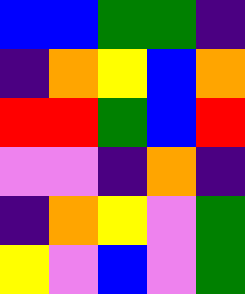[["blue", "blue", "green", "green", "indigo"], ["indigo", "orange", "yellow", "blue", "orange"], ["red", "red", "green", "blue", "red"], ["violet", "violet", "indigo", "orange", "indigo"], ["indigo", "orange", "yellow", "violet", "green"], ["yellow", "violet", "blue", "violet", "green"]]